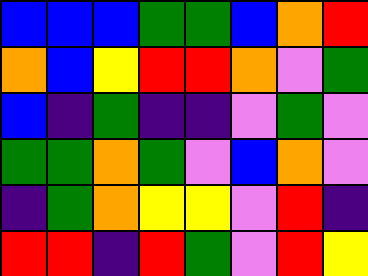[["blue", "blue", "blue", "green", "green", "blue", "orange", "red"], ["orange", "blue", "yellow", "red", "red", "orange", "violet", "green"], ["blue", "indigo", "green", "indigo", "indigo", "violet", "green", "violet"], ["green", "green", "orange", "green", "violet", "blue", "orange", "violet"], ["indigo", "green", "orange", "yellow", "yellow", "violet", "red", "indigo"], ["red", "red", "indigo", "red", "green", "violet", "red", "yellow"]]